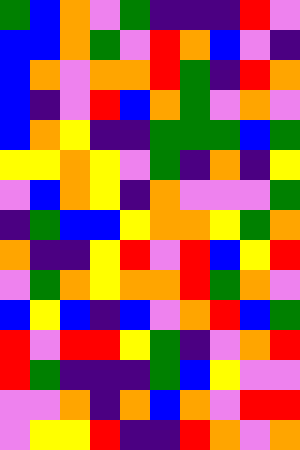[["green", "blue", "orange", "violet", "green", "indigo", "indigo", "indigo", "red", "violet"], ["blue", "blue", "orange", "green", "violet", "red", "orange", "blue", "violet", "indigo"], ["blue", "orange", "violet", "orange", "orange", "red", "green", "indigo", "red", "orange"], ["blue", "indigo", "violet", "red", "blue", "orange", "green", "violet", "orange", "violet"], ["blue", "orange", "yellow", "indigo", "indigo", "green", "green", "green", "blue", "green"], ["yellow", "yellow", "orange", "yellow", "violet", "green", "indigo", "orange", "indigo", "yellow"], ["violet", "blue", "orange", "yellow", "indigo", "orange", "violet", "violet", "violet", "green"], ["indigo", "green", "blue", "blue", "yellow", "orange", "orange", "yellow", "green", "orange"], ["orange", "indigo", "indigo", "yellow", "red", "violet", "red", "blue", "yellow", "red"], ["violet", "green", "orange", "yellow", "orange", "orange", "red", "green", "orange", "violet"], ["blue", "yellow", "blue", "indigo", "blue", "violet", "orange", "red", "blue", "green"], ["red", "violet", "red", "red", "yellow", "green", "indigo", "violet", "orange", "red"], ["red", "green", "indigo", "indigo", "indigo", "green", "blue", "yellow", "violet", "violet"], ["violet", "violet", "orange", "indigo", "orange", "blue", "orange", "violet", "red", "red"], ["violet", "yellow", "yellow", "red", "indigo", "indigo", "red", "orange", "violet", "orange"]]